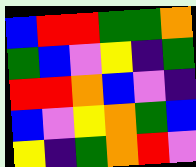[["blue", "red", "red", "green", "green", "orange"], ["green", "blue", "violet", "yellow", "indigo", "green"], ["red", "red", "orange", "blue", "violet", "indigo"], ["blue", "violet", "yellow", "orange", "green", "blue"], ["yellow", "indigo", "green", "orange", "red", "violet"]]